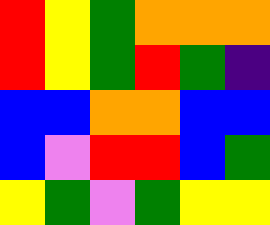[["red", "yellow", "green", "orange", "orange", "orange"], ["red", "yellow", "green", "red", "green", "indigo"], ["blue", "blue", "orange", "orange", "blue", "blue"], ["blue", "violet", "red", "red", "blue", "green"], ["yellow", "green", "violet", "green", "yellow", "yellow"]]